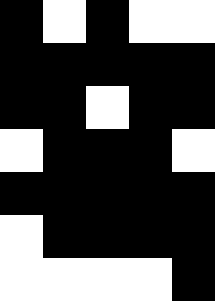[["black", "white", "black", "white", "white"], ["black", "black", "black", "black", "black"], ["black", "black", "white", "black", "black"], ["white", "black", "black", "black", "white"], ["black", "black", "black", "black", "black"], ["white", "black", "black", "black", "black"], ["white", "white", "white", "white", "black"]]